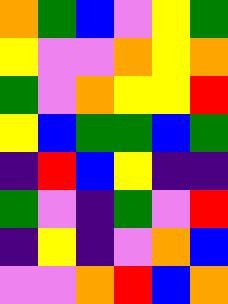[["orange", "green", "blue", "violet", "yellow", "green"], ["yellow", "violet", "violet", "orange", "yellow", "orange"], ["green", "violet", "orange", "yellow", "yellow", "red"], ["yellow", "blue", "green", "green", "blue", "green"], ["indigo", "red", "blue", "yellow", "indigo", "indigo"], ["green", "violet", "indigo", "green", "violet", "red"], ["indigo", "yellow", "indigo", "violet", "orange", "blue"], ["violet", "violet", "orange", "red", "blue", "orange"]]